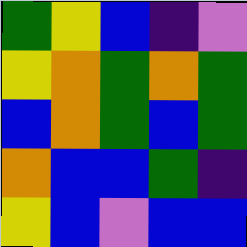[["green", "yellow", "blue", "indigo", "violet"], ["yellow", "orange", "green", "orange", "green"], ["blue", "orange", "green", "blue", "green"], ["orange", "blue", "blue", "green", "indigo"], ["yellow", "blue", "violet", "blue", "blue"]]